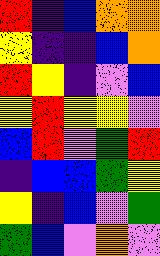[["red", "indigo", "blue", "orange", "orange"], ["yellow", "indigo", "indigo", "blue", "orange"], ["red", "yellow", "indigo", "violet", "blue"], ["yellow", "red", "yellow", "yellow", "violet"], ["blue", "red", "violet", "green", "red"], ["indigo", "blue", "blue", "green", "yellow"], ["yellow", "indigo", "blue", "violet", "green"], ["green", "blue", "violet", "orange", "violet"]]